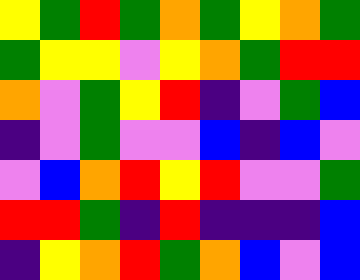[["yellow", "green", "red", "green", "orange", "green", "yellow", "orange", "green"], ["green", "yellow", "yellow", "violet", "yellow", "orange", "green", "red", "red"], ["orange", "violet", "green", "yellow", "red", "indigo", "violet", "green", "blue"], ["indigo", "violet", "green", "violet", "violet", "blue", "indigo", "blue", "violet"], ["violet", "blue", "orange", "red", "yellow", "red", "violet", "violet", "green"], ["red", "red", "green", "indigo", "red", "indigo", "indigo", "indigo", "blue"], ["indigo", "yellow", "orange", "red", "green", "orange", "blue", "violet", "blue"]]